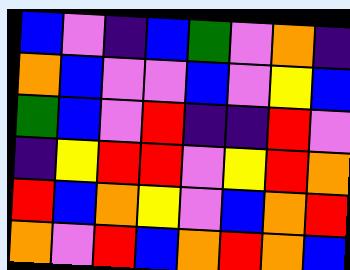[["blue", "violet", "indigo", "blue", "green", "violet", "orange", "indigo"], ["orange", "blue", "violet", "violet", "blue", "violet", "yellow", "blue"], ["green", "blue", "violet", "red", "indigo", "indigo", "red", "violet"], ["indigo", "yellow", "red", "red", "violet", "yellow", "red", "orange"], ["red", "blue", "orange", "yellow", "violet", "blue", "orange", "red"], ["orange", "violet", "red", "blue", "orange", "red", "orange", "blue"]]